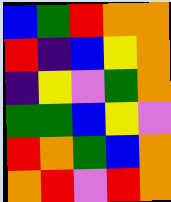[["blue", "green", "red", "orange", "orange"], ["red", "indigo", "blue", "yellow", "orange"], ["indigo", "yellow", "violet", "green", "orange"], ["green", "green", "blue", "yellow", "violet"], ["red", "orange", "green", "blue", "orange"], ["orange", "red", "violet", "red", "orange"]]